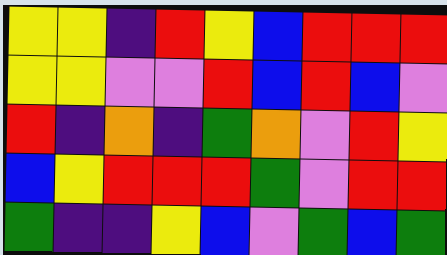[["yellow", "yellow", "indigo", "red", "yellow", "blue", "red", "red", "red"], ["yellow", "yellow", "violet", "violet", "red", "blue", "red", "blue", "violet"], ["red", "indigo", "orange", "indigo", "green", "orange", "violet", "red", "yellow"], ["blue", "yellow", "red", "red", "red", "green", "violet", "red", "red"], ["green", "indigo", "indigo", "yellow", "blue", "violet", "green", "blue", "green"]]